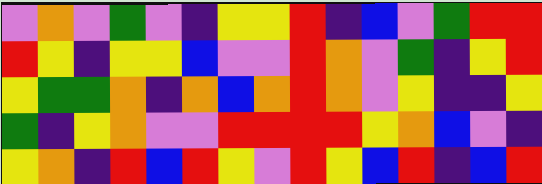[["violet", "orange", "violet", "green", "violet", "indigo", "yellow", "yellow", "red", "indigo", "blue", "violet", "green", "red", "red"], ["red", "yellow", "indigo", "yellow", "yellow", "blue", "violet", "violet", "red", "orange", "violet", "green", "indigo", "yellow", "red"], ["yellow", "green", "green", "orange", "indigo", "orange", "blue", "orange", "red", "orange", "violet", "yellow", "indigo", "indigo", "yellow"], ["green", "indigo", "yellow", "orange", "violet", "violet", "red", "red", "red", "red", "yellow", "orange", "blue", "violet", "indigo"], ["yellow", "orange", "indigo", "red", "blue", "red", "yellow", "violet", "red", "yellow", "blue", "red", "indigo", "blue", "red"]]